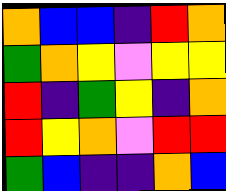[["orange", "blue", "blue", "indigo", "red", "orange"], ["green", "orange", "yellow", "violet", "yellow", "yellow"], ["red", "indigo", "green", "yellow", "indigo", "orange"], ["red", "yellow", "orange", "violet", "red", "red"], ["green", "blue", "indigo", "indigo", "orange", "blue"]]